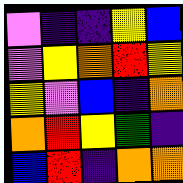[["violet", "indigo", "indigo", "yellow", "blue"], ["violet", "yellow", "orange", "red", "yellow"], ["yellow", "violet", "blue", "indigo", "orange"], ["orange", "red", "yellow", "green", "indigo"], ["blue", "red", "indigo", "orange", "orange"]]